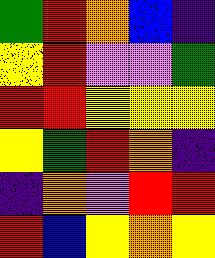[["green", "red", "orange", "blue", "indigo"], ["yellow", "red", "violet", "violet", "green"], ["red", "red", "yellow", "yellow", "yellow"], ["yellow", "green", "red", "orange", "indigo"], ["indigo", "orange", "violet", "red", "red"], ["red", "blue", "yellow", "orange", "yellow"]]